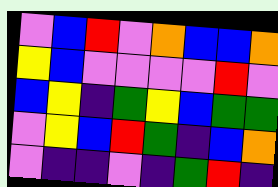[["violet", "blue", "red", "violet", "orange", "blue", "blue", "orange"], ["yellow", "blue", "violet", "violet", "violet", "violet", "red", "violet"], ["blue", "yellow", "indigo", "green", "yellow", "blue", "green", "green"], ["violet", "yellow", "blue", "red", "green", "indigo", "blue", "orange"], ["violet", "indigo", "indigo", "violet", "indigo", "green", "red", "indigo"]]